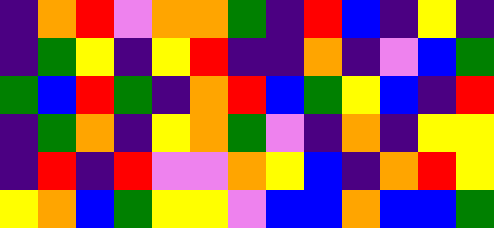[["indigo", "orange", "red", "violet", "orange", "orange", "green", "indigo", "red", "blue", "indigo", "yellow", "indigo"], ["indigo", "green", "yellow", "indigo", "yellow", "red", "indigo", "indigo", "orange", "indigo", "violet", "blue", "green"], ["green", "blue", "red", "green", "indigo", "orange", "red", "blue", "green", "yellow", "blue", "indigo", "red"], ["indigo", "green", "orange", "indigo", "yellow", "orange", "green", "violet", "indigo", "orange", "indigo", "yellow", "yellow"], ["indigo", "red", "indigo", "red", "violet", "violet", "orange", "yellow", "blue", "indigo", "orange", "red", "yellow"], ["yellow", "orange", "blue", "green", "yellow", "yellow", "violet", "blue", "blue", "orange", "blue", "blue", "green"]]